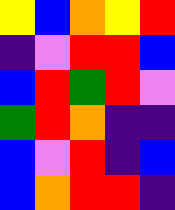[["yellow", "blue", "orange", "yellow", "red"], ["indigo", "violet", "red", "red", "blue"], ["blue", "red", "green", "red", "violet"], ["green", "red", "orange", "indigo", "indigo"], ["blue", "violet", "red", "indigo", "blue"], ["blue", "orange", "red", "red", "indigo"]]